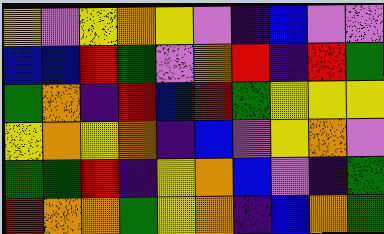[["yellow", "violet", "yellow", "orange", "yellow", "violet", "indigo", "blue", "violet", "violet"], ["blue", "blue", "red", "green", "violet", "orange", "red", "indigo", "red", "green"], ["green", "orange", "indigo", "red", "blue", "red", "green", "yellow", "yellow", "yellow"], ["yellow", "orange", "yellow", "orange", "indigo", "blue", "violet", "yellow", "orange", "violet"], ["green", "green", "red", "indigo", "yellow", "orange", "blue", "violet", "indigo", "green"], ["red", "orange", "orange", "green", "yellow", "orange", "indigo", "blue", "orange", "green"]]